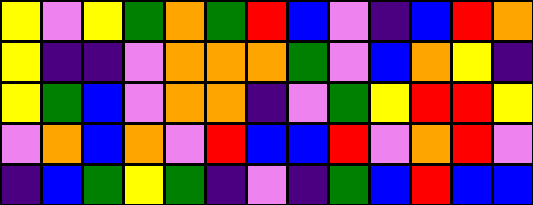[["yellow", "violet", "yellow", "green", "orange", "green", "red", "blue", "violet", "indigo", "blue", "red", "orange"], ["yellow", "indigo", "indigo", "violet", "orange", "orange", "orange", "green", "violet", "blue", "orange", "yellow", "indigo"], ["yellow", "green", "blue", "violet", "orange", "orange", "indigo", "violet", "green", "yellow", "red", "red", "yellow"], ["violet", "orange", "blue", "orange", "violet", "red", "blue", "blue", "red", "violet", "orange", "red", "violet"], ["indigo", "blue", "green", "yellow", "green", "indigo", "violet", "indigo", "green", "blue", "red", "blue", "blue"]]